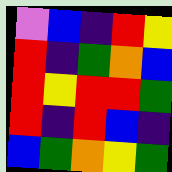[["violet", "blue", "indigo", "red", "yellow"], ["red", "indigo", "green", "orange", "blue"], ["red", "yellow", "red", "red", "green"], ["red", "indigo", "red", "blue", "indigo"], ["blue", "green", "orange", "yellow", "green"]]